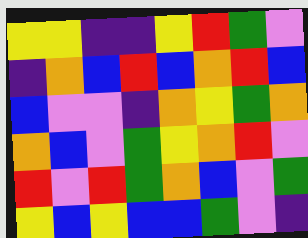[["yellow", "yellow", "indigo", "indigo", "yellow", "red", "green", "violet"], ["indigo", "orange", "blue", "red", "blue", "orange", "red", "blue"], ["blue", "violet", "violet", "indigo", "orange", "yellow", "green", "orange"], ["orange", "blue", "violet", "green", "yellow", "orange", "red", "violet"], ["red", "violet", "red", "green", "orange", "blue", "violet", "green"], ["yellow", "blue", "yellow", "blue", "blue", "green", "violet", "indigo"]]